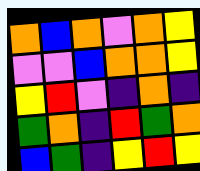[["orange", "blue", "orange", "violet", "orange", "yellow"], ["violet", "violet", "blue", "orange", "orange", "yellow"], ["yellow", "red", "violet", "indigo", "orange", "indigo"], ["green", "orange", "indigo", "red", "green", "orange"], ["blue", "green", "indigo", "yellow", "red", "yellow"]]